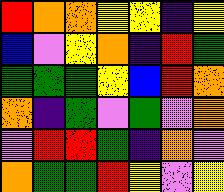[["red", "orange", "orange", "yellow", "yellow", "indigo", "yellow"], ["blue", "violet", "yellow", "orange", "indigo", "red", "green"], ["green", "green", "green", "yellow", "blue", "red", "orange"], ["orange", "indigo", "green", "violet", "green", "violet", "orange"], ["violet", "red", "red", "green", "indigo", "orange", "violet"], ["orange", "green", "green", "red", "yellow", "violet", "yellow"]]